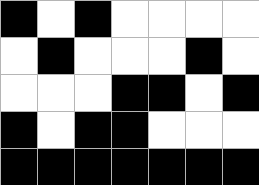[["black", "white", "black", "white", "white", "white", "white"], ["white", "black", "white", "white", "white", "black", "white"], ["white", "white", "white", "black", "black", "white", "black"], ["black", "white", "black", "black", "white", "white", "white"], ["black", "black", "black", "black", "black", "black", "black"]]